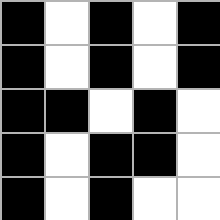[["black", "white", "black", "white", "black"], ["black", "white", "black", "white", "black"], ["black", "black", "white", "black", "white"], ["black", "white", "black", "black", "white"], ["black", "white", "black", "white", "white"]]